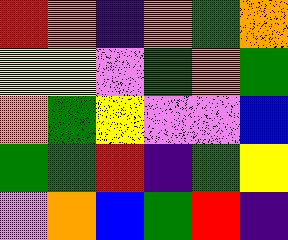[["red", "orange", "indigo", "orange", "green", "orange"], ["yellow", "yellow", "violet", "green", "orange", "green"], ["orange", "green", "yellow", "violet", "violet", "blue"], ["green", "green", "red", "indigo", "green", "yellow"], ["violet", "orange", "blue", "green", "red", "indigo"]]